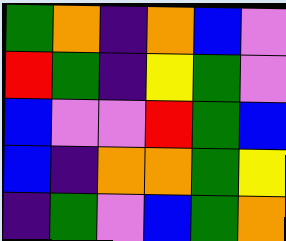[["green", "orange", "indigo", "orange", "blue", "violet"], ["red", "green", "indigo", "yellow", "green", "violet"], ["blue", "violet", "violet", "red", "green", "blue"], ["blue", "indigo", "orange", "orange", "green", "yellow"], ["indigo", "green", "violet", "blue", "green", "orange"]]